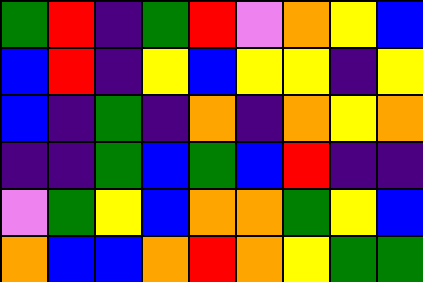[["green", "red", "indigo", "green", "red", "violet", "orange", "yellow", "blue"], ["blue", "red", "indigo", "yellow", "blue", "yellow", "yellow", "indigo", "yellow"], ["blue", "indigo", "green", "indigo", "orange", "indigo", "orange", "yellow", "orange"], ["indigo", "indigo", "green", "blue", "green", "blue", "red", "indigo", "indigo"], ["violet", "green", "yellow", "blue", "orange", "orange", "green", "yellow", "blue"], ["orange", "blue", "blue", "orange", "red", "orange", "yellow", "green", "green"]]